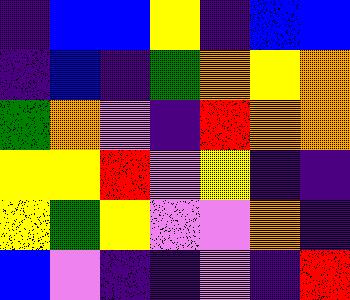[["indigo", "blue", "blue", "yellow", "indigo", "blue", "blue"], ["indigo", "blue", "indigo", "green", "orange", "yellow", "orange"], ["green", "orange", "violet", "indigo", "red", "orange", "orange"], ["yellow", "yellow", "red", "violet", "yellow", "indigo", "indigo"], ["yellow", "green", "yellow", "violet", "violet", "orange", "indigo"], ["blue", "violet", "indigo", "indigo", "violet", "indigo", "red"]]